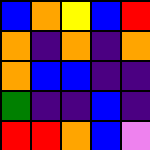[["blue", "orange", "yellow", "blue", "red"], ["orange", "indigo", "orange", "indigo", "orange"], ["orange", "blue", "blue", "indigo", "indigo"], ["green", "indigo", "indigo", "blue", "indigo"], ["red", "red", "orange", "blue", "violet"]]